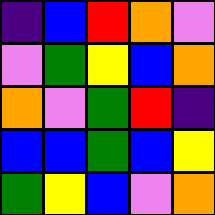[["indigo", "blue", "red", "orange", "violet"], ["violet", "green", "yellow", "blue", "orange"], ["orange", "violet", "green", "red", "indigo"], ["blue", "blue", "green", "blue", "yellow"], ["green", "yellow", "blue", "violet", "orange"]]